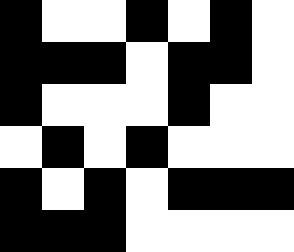[["black", "white", "white", "black", "white", "black", "white"], ["black", "black", "black", "white", "black", "black", "white"], ["black", "white", "white", "white", "black", "white", "white"], ["white", "black", "white", "black", "white", "white", "white"], ["black", "white", "black", "white", "black", "black", "black"], ["black", "black", "black", "white", "white", "white", "white"]]